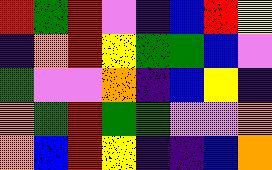[["red", "green", "red", "violet", "indigo", "blue", "red", "yellow"], ["indigo", "orange", "red", "yellow", "green", "green", "blue", "violet"], ["green", "violet", "violet", "orange", "indigo", "blue", "yellow", "indigo"], ["orange", "green", "red", "green", "green", "violet", "violet", "orange"], ["orange", "blue", "red", "yellow", "indigo", "indigo", "blue", "orange"]]